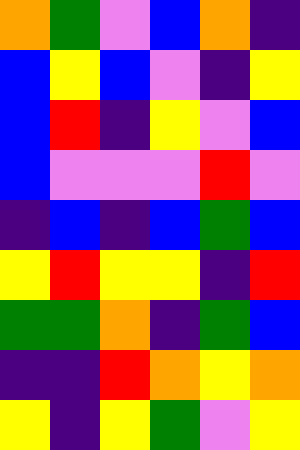[["orange", "green", "violet", "blue", "orange", "indigo"], ["blue", "yellow", "blue", "violet", "indigo", "yellow"], ["blue", "red", "indigo", "yellow", "violet", "blue"], ["blue", "violet", "violet", "violet", "red", "violet"], ["indigo", "blue", "indigo", "blue", "green", "blue"], ["yellow", "red", "yellow", "yellow", "indigo", "red"], ["green", "green", "orange", "indigo", "green", "blue"], ["indigo", "indigo", "red", "orange", "yellow", "orange"], ["yellow", "indigo", "yellow", "green", "violet", "yellow"]]